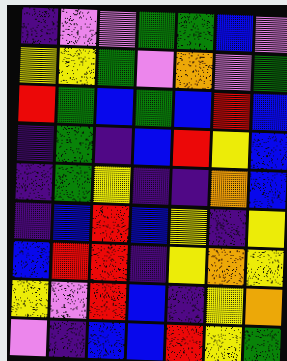[["indigo", "violet", "violet", "green", "green", "blue", "violet"], ["yellow", "yellow", "green", "violet", "orange", "violet", "green"], ["red", "green", "blue", "green", "blue", "red", "blue"], ["indigo", "green", "indigo", "blue", "red", "yellow", "blue"], ["indigo", "green", "yellow", "indigo", "indigo", "orange", "blue"], ["indigo", "blue", "red", "blue", "yellow", "indigo", "yellow"], ["blue", "red", "red", "indigo", "yellow", "orange", "yellow"], ["yellow", "violet", "red", "blue", "indigo", "yellow", "orange"], ["violet", "indigo", "blue", "blue", "red", "yellow", "green"]]